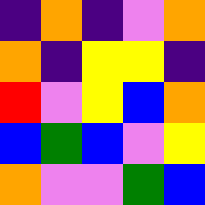[["indigo", "orange", "indigo", "violet", "orange"], ["orange", "indigo", "yellow", "yellow", "indigo"], ["red", "violet", "yellow", "blue", "orange"], ["blue", "green", "blue", "violet", "yellow"], ["orange", "violet", "violet", "green", "blue"]]